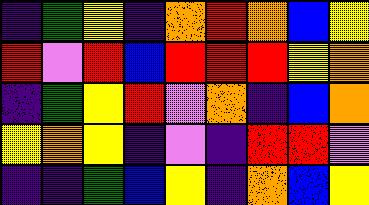[["indigo", "green", "yellow", "indigo", "orange", "red", "orange", "blue", "yellow"], ["red", "violet", "red", "blue", "red", "red", "red", "yellow", "orange"], ["indigo", "green", "yellow", "red", "violet", "orange", "indigo", "blue", "orange"], ["yellow", "orange", "yellow", "indigo", "violet", "indigo", "red", "red", "violet"], ["indigo", "indigo", "green", "blue", "yellow", "indigo", "orange", "blue", "yellow"]]